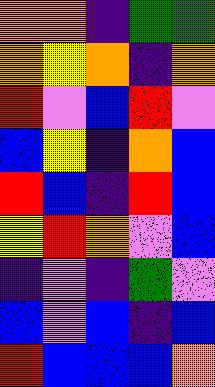[["orange", "orange", "indigo", "green", "green"], ["orange", "yellow", "orange", "indigo", "orange"], ["red", "violet", "blue", "red", "violet"], ["blue", "yellow", "indigo", "orange", "blue"], ["red", "blue", "indigo", "red", "blue"], ["yellow", "red", "orange", "violet", "blue"], ["indigo", "violet", "indigo", "green", "violet"], ["blue", "violet", "blue", "indigo", "blue"], ["red", "blue", "blue", "blue", "orange"]]